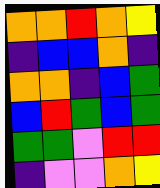[["orange", "orange", "red", "orange", "yellow"], ["indigo", "blue", "blue", "orange", "indigo"], ["orange", "orange", "indigo", "blue", "green"], ["blue", "red", "green", "blue", "green"], ["green", "green", "violet", "red", "red"], ["indigo", "violet", "violet", "orange", "yellow"]]